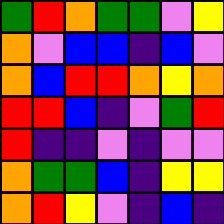[["green", "red", "orange", "green", "green", "violet", "yellow"], ["orange", "violet", "blue", "blue", "indigo", "blue", "violet"], ["orange", "blue", "red", "red", "orange", "yellow", "orange"], ["red", "red", "blue", "indigo", "violet", "green", "red"], ["red", "indigo", "indigo", "violet", "indigo", "violet", "violet"], ["orange", "green", "green", "blue", "indigo", "yellow", "yellow"], ["orange", "red", "yellow", "violet", "indigo", "blue", "indigo"]]